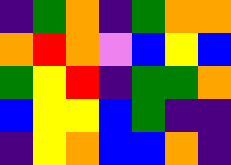[["indigo", "green", "orange", "indigo", "green", "orange", "orange"], ["orange", "red", "orange", "violet", "blue", "yellow", "blue"], ["green", "yellow", "red", "indigo", "green", "green", "orange"], ["blue", "yellow", "yellow", "blue", "green", "indigo", "indigo"], ["indigo", "yellow", "orange", "blue", "blue", "orange", "indigo"]]